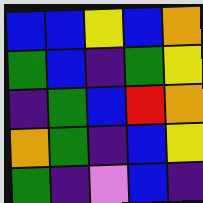[["blue", "blue", "yellow", "blue", "orange"], ["green", "blue", "indigo", "green", "yellow"], ["indigo", "green", "blue", "red", "orange"], ["orange", "green", "indigo", "blue", "yellow"], ["green", "indigo", "violet", "blue", "indigo"]]